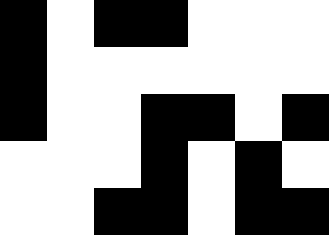[["black", "white", "black", "black", "white", "white", "white"], ["black", "white", "white", "white", "white", "white", "white"], ["black", "white", "white", "black", "black", "white", "black"], ["white", "white", "white", "black", "white", "black", "white"], ["white", "white", "black", "black", "white", "black", "black"]]